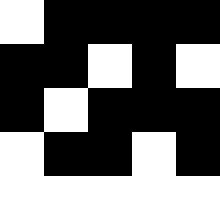[["white", "black", "black", "black", "black"], ["black", "black", "white", "black", "white"], ["black", "white", "black", "black", "black"], ["white", "black", "black", "white", "black"], ["white", "white", "white", "white", "white"]]